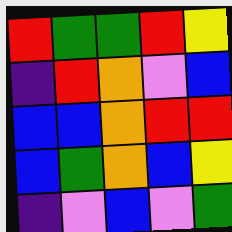[["red", "green", "green", "red", "yellow"], ["indigo", "red", "orange", "violet", "blue"], ["blue", "blue", "orange", "red", "red"], ["blue", "green", "orange", "blue", "yellow"], ["indigo", "violet", "blue", "violet", "green"]]